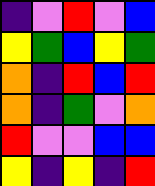[["indigo", "violet", "red", "violet", "blue"], ["yellow", "green", "blue", "yellow", "green"], ["orange", "indigo", "red", "blue", "red"], ["orange", "indigo", "green", "violet", "orange"], ["red", "violet", "violet", "blue", "blue"], ["yellow", "indigo", "yellow", "indigo", "red"]]